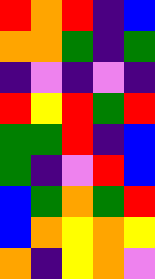[["red", "orange", "red", "indigo", "blue"], ["orange", "orange", "green", "indigo", "green"], ["indigo", "violet", "indigo", "violet", "indigo"], ["red", "yellow", "red", "green", "red"], ["green", "green", "red", "indigo", "blue"], ["green", "indigo", "violet", "red", "blue"], ["blue", "green", "orange", "green", "red"], ["blue", "orange", "yellow", "orange", "yellow"], ["orange", "indigo", "yellow", "orange", "violet"]]